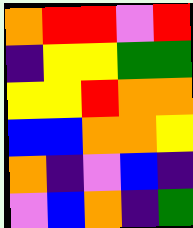[["orange", "red", "red", "violet", "red"], ["indigo", "yellow", "yellow", "green", "green"], ["yellow", "yellow", "red", "orange", "orange"], ["blue", "blue", "orange", "orange", "yellow"], ["orange", "indigo", "violet", "blue", "indigo"], ["violet", "blue", "orange", "indigo", "green"]]